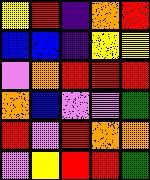[["yellow", "red", "indigo", "orange", "red"], ["blue", "blue", "indigo", "yellow", "yellow"], ["violet", "orange", "red", "red", "red"], ["orange", "blue", "violet", "violet", "green"], ["red", "violet", "red", "orange", "orange"], ["violet", "yellow", "red", "red", "green"]]